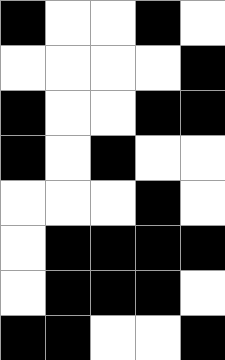[["black", "white", "white", "black", "white"], ["white", "white", "white", "white", "black"], ["black", "white", "white", "black", "black"], ["black", "white", "black", "white", "white"], ["white", "white", "white", "black", "white"], ["white", "black", "black", "black", "black"], ["white", "black", "black", "black", "white"], ["black", "black", "white", "white", "black"]]